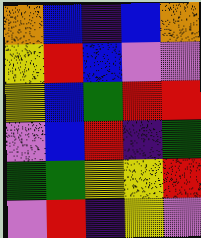[["orange", "blue", "indigo", "blue", "orange"], ["yellow", "red", "blue", "violet", "violet"], ["yellow", "blue", "green", "red", "red"], ["violet", "blue", "red", "indigo", "green"], ["green", "green", "yellow", "yellow", "red"], ["violet", "red", "indigo", "yellow", "violet"]]